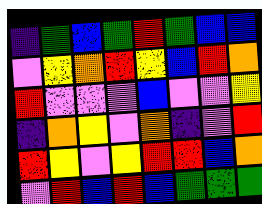[["indigo", "green", "blue", "green", "red", "green", "blue", "blue"], ["violet", "yellow", "orange", "red", "yellow", "blue", "red", "orange"], ["red", "violet", "violet", "violet", "blue", "violet", "violet", "yellow"], ["indigo", "orange", "yellow", "violet", "orange", "indigo", "violet", "red"], ["red", "yellow", "violet", "yellow", "red", "red", "blue", "orange"], ["violet", "red", "blue", "red", "blue", "green", "green", "green"]]